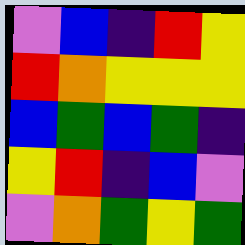[["violet", "blue", "indigo", "red", "yellow"], ["red", "orange", "yellow", "yellow", "yellow"], ["blue", "green", "blue", "green", "indigo"], ["yellow", "red", "indigo", "blue", "violet"], ["violet", "orange", "green", "yellow", "green"]]